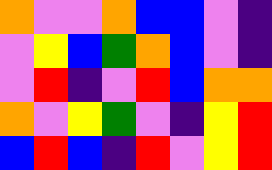[["orange", "violet", "violet", "orange", "blue", "blue", "violet", "indigo"], ["violet", "yellow", "blue", "green", "orange", "blue", "violet", "indigo"], ["violet", "red", "indigo", "violet", "red", "blue", "orange", "orange"], ["orange", "violet", "yellow", "green", "violet", "indigo", "yellow", "red"], ["blue", "red", "blue", "indigo", "red", "violet", "yellow", "red"]]